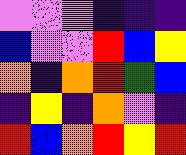[["violet", "violet", "violet", "indigo", "indigo", "indigo"], ["blue", "violet", "violet", "red", "blue", "yellow"], ["orange", "indigo", "orange", "red", "green", "blue"], ["indigo", "yellow", "indigo", "orange", "violet", "indigo"], ["red", "blue", "orange", "red", "yellow", "red"]]